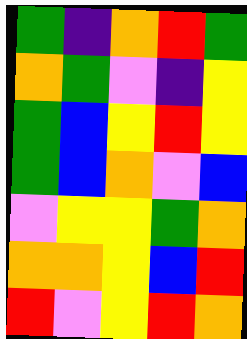[["green", "indigo", "orange", "red", "green"], ["orange", "green", "violet", "indigo", "yellow"], ["green", "blue", "yellow", "red", "yellow"], ["green", "blue", "orange", "violet", "blue"], ["violet", "yellow", "yellow", "green", "orange"], ["orange", "orange", "yellow", "blue", "red"], ["red", "violet", "yellow", "red", "orange"]]